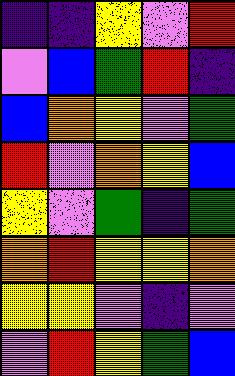[["indigo", "indigo", "yellow", "violet", "red"], ["violet", "blue", "green", "red", "indigo"], ["blue", "orange", "yellow", "violet", "green"], ["red", "violet", "orange", "yellow", "blue"], ["yellow", "violet", "green", "indigo", "green"], ["orange", "red", "yellow", "yellow", "orange"], ["yellow", "yellow", "violet", "indigo", "violet"], ["violet", "red", "yellow", "green", "blue"]]